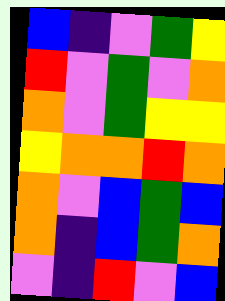[["blue", "indigo", "violet", "green", "yellow"], ["red", "violet", "green", "violet", "orange"], ["orange", "violet", "green", "yellow", "yellow"], ["yellow", "orange", "orange", "red", "orange"], ["orange", "violet", "blue", "green", "blue"], ["orange", "indigo", "blue", "green", "orange"], ["violet", "indigo", "red", "violet", "blue"]]